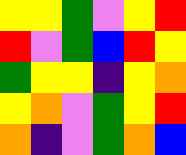[["yellow", "yellow", "green", "violet", "yellow", "red"], ["red", "violet", "green", "blue", "red", "yellow"], ["green", "yellow", "yellow", "indigo", "yellow", "orange"], ["yellow", "orange", "violet", "green", "yellow", "red"], ["orange", "indigo", "violet", "green", "orange", "blue"]]